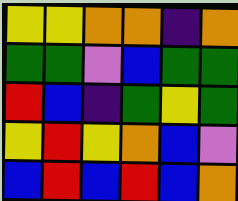[["yellow", "yellow", "orange", "orange", "indigo", "orange"], ["green", "green", "violet", "blue", "green", "green"], ["red", "blue", "indigo", "green", "yellow", "green"], ["yellow", "red", "yellow", "orange", "blue", "violet"], ["blue", "red", "blue", "red", "blue", "orange"]]